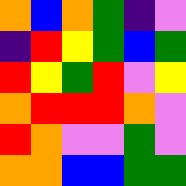[["orange", "blue", "orange", "green", "indigo", "violet"], ["indigo", "red", "yellow", "green", "blue", "green"], ["red", "yellow", "green", "red", "violet", "yellow"], ["orange", "red", "red", "red", "orange", "violet"], ["red", "orange", "violet", "violet", "green", "violet"], ["orange", "orange", "blue", "blue", "green", "green"]]